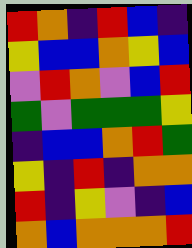[["red", "orange", "indigo", "red", "blue", "indigo"], ["yellow", "blue", "blue", "orange", "yellow", "blue"], ["violet", "red", "orange", "violet", "blue", "red"], ["green", "violet", "green", "green", "green", "yellow"], ["indigo", "blue", "blue", "orange", "red", "green"], ["yellow", "indigo", "red", "indigo", "orange", "orange"], ["red", "indigo", "yellow", "violet", "indigo", "blue"], ["orange", "blue", "orange", "orange", "orange", "red"]]